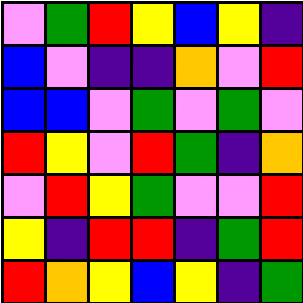[["violet", "green", "red", "yellow", "blue", "yellow", "indigo"], ["blue", "violet", "indigo", "indigo", "orange", "violet", "red"], ["blue", "blue", "violet", "green", "violet", "green", "violet"], ["red", "yellow", "violet", "red", "green", "indigo", "orange"], ["violet", "red", "yellow", "green", "violet", "violet", "red"], ["yellow", "indigo", "red", "red", "indigo", "green", "red"], ["red", "orange", "yellow", "blue", "yellow", "indigo", "green"]]